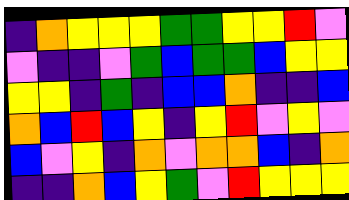[["indigo", "orange", "yellow", "yellow", "yellow", "green", "green", "yellow", "yellow", "red", "violet"], ["violet", "indigo", "indigo", "violet", "green", "blue", "green", "green", "blue", "yellow", "yellow"], ["yellow", "yellow", "indigo", "green", "indigo", "blue", "blue", "orange", "indigo", "indigo", "blue"], ["orange", "blue", "red", "blue", "yellow", "indigo", "yellow", "red", "violet", "yellow", "violet"], ["blue", "violet", "yellow", "indigo", "orange", "violet", "orange", "orange", "blue", "indigo", "orange"], ["indigo", "indigo", "orange", "blue", "yellow", "green", "violet", "red", "yellow", "yellow", "yellow"]]